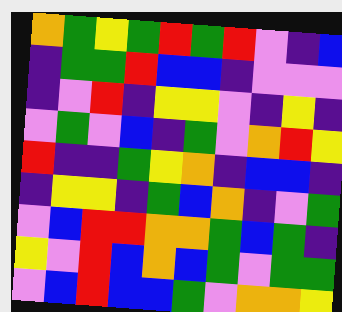[["orange", "green", "yellow", "green", "red", "green", "red", "violet", "indigo", "blue"], ["indigo", "green", "green", "red", "blue", "blue", "indigo", "violet", "violet", "violet"], ["indigo", "violet", "red", "indigo", "yellow", "yellow", "violet", "indigo", "yellow", "indigo"], ["violet", "green", "violet", "blue", "indigo", "green", "violet", "orange", "red", "yellow"], ["red", "indigo", "indigo", "green", "yellow", "orange", "indigo", "blue", "blue", "indigo"], ["indigo", "yellow", "yellow", "indigo", "green", "blue", "orange", "indigo", "violet", "green"], ["violet", "blue", "red", "red", "orange", "orange", "green", "blue", "green", "indigo"], ["yellow", "violet", "red", "blue", "orange", "blue", "green", "violet", "green", "green"], ["violet", "blue", "red", "blue", "blue", "green", "violet", "orange", "orange", "yellow"]]